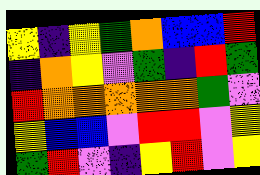[["yellow", "indigo", "yellow", "green", "orange", "blue", "blue", "red"], ["indigo", "orange", "yellow", "violet", "green", "indigo", "red", "green"], ["red", "orange", "orange", "orange", "orange", "orange", "green", "violet"], ["yellow", "blue", "blue", "violet", "red", "red", "violet", "yellow"], ["green", "red", "violet", "indigo", "yellow", "red", "violet", "yellow"]]